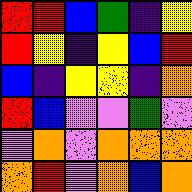[["red", "red", "blue", "green", "indigo", "yellow"], ["red", "yellow", "indigo", "yellow", "blue", "red"], ["blue", "indigo", "yellow", "yellow", "indigo", "orange"], ["red", "blue", "violet", "violet", "green", "violet"], ["violet", "orange", "violet", "orange", "orange", "orange"], ["orange", "red", "violet", "orange", "blue", "orange"]]